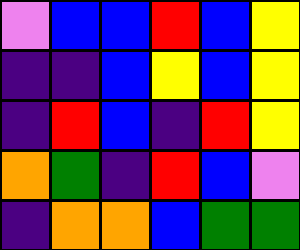[["violet", "blue", "blue", "red", "blue", "yellow"], ["indigo", "indigo", "blue", "yellow", "blue", "yellow"], ["indigo", "red", "blue", "indigo", "red", "yellow"], ["orange", "green", "indigo", "red", "blue", "violet"], ["indigo", "orange", "orange", "blue", "green", "green"]]